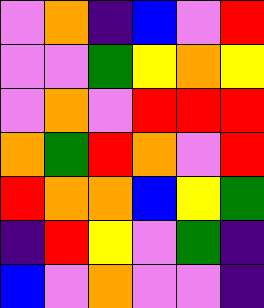[["violet", "orange", "indigo", "blue", "violet", "red"], ["violet", "violet", "green", "yellow", "orange", "yellow"], ["violet", "orange", "violet", "red", "red", "red"], ["orange", "green", "red", "orange", "violet", "red"], ["red", "orange", "orange", "blue", "yellow", "green"], ["indigo", "red", "yellow", "violet", "green", "indigo"], ["blue", "violet", "orange", "violet", "violet", "indigo"]]